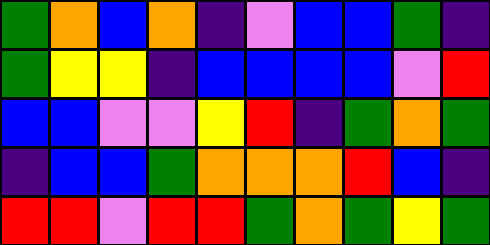[["green", "orange", "blue", "orange", "indigo", "violet", "blue", "blue", "green", "indigo"], ["green", "yellow", "yellow", "indigo", "blue", "blue", "blue", "blue", "violet", "red"], ["blue", "blue", "violet", "violet", "yellow", "red", "indigo", "green", "orange", "green"], ["indigo", "blue", "blue", "green", "orange", "orange", "orange", "red", "blue", "indigo"], ["red", "red", "violet", "red", "red", "green", "orange", "green", "yellow", "green"]]